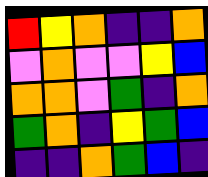[["red", "yellow", "orange", "indigo", "indigo", "orange"], ["violet", "orange", "violet", "violet", "yellow", "blue"], ["orange", "orange", "violet", "green", "indigo", "orange"], ["green", "orange", "indigo", "yellow", "green", "blue"], ["indigo", "indigo", "orange", "green", "blue", "indigo"]]